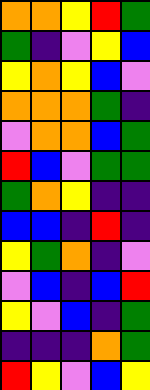[["orange", "orange", "yellow", "red", "green"], ["green", "indigo", "violet", "yellow", "blue"], ["yellow", "orange", "yellow", "blue", "violet"], ["orange", "orange", "orange", "green", "indigo"], ["violet", "orange", "orange", "blue", "green"], ["red", "blue", "violet", "green", "green"], ["green", "orange", "yellow", "indigo", "indigo"], ["blue", "blue", "indigo", "red", "indigo"], ["yellow", "green", "orange", "indigo", "violet"], ["violet", "blue", "indigo", "blue", "red"], ["yellow", "violet", "blue", "indigo", "green"], ["indigo", "indigo", "indigo", "orange", "green"], ["red", "yellow", "violet", "blue", "yellow"]]